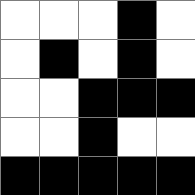[["white", "white", "white", "black", "white"], ["white", "black", "white", "black", "white"], ["white", "white", "black", "black", "black"], ["white", "white", "black", "white", "white"], ["black", "black", "black", "black", "black"]]